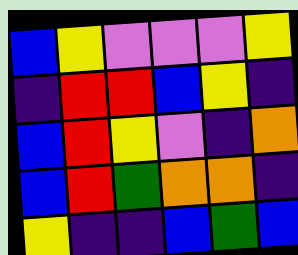[["blue", "yellow", "violet", "violet", "violet", "yellow"], ["indigo", "red", "red", "blue", "yellow", "indigo"], ["blue", "red", "yellow", "violet", "indigo", "orange"], ["blue", "red", "green", "orange", "orange", "indigo"], ["yellow", "indigo", "indigo", "blue", "green", "blue"]]